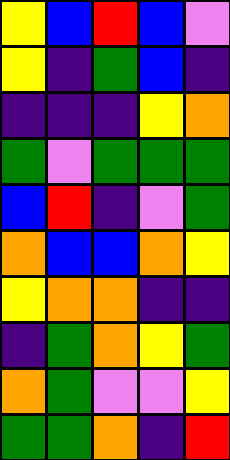[["yellow", "blue", "red", "blue", "violet"], ["yellow", "indigo", "green", "blue", "indigo"], ["indigo", "indigo", "indigo", "yellow", "orange"], ["green", "violet", "green", "green", "green"], ["blue", "red", "indigo", "violet", "green"], ["orange", "blue", "blue", "orange", "yellow"], ["yellow", "orange", "orange", "indigo", "indigo"], ["indigo", "green", "orange", "yellow", "green"], ["orange", "green", "violet", "violet", "yellow"], ["green", "green", "orange", "indigo", "red"]]